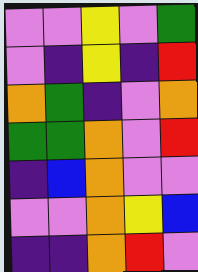[["violet", "violet", "yellow", "violet", "green"], ["violet", "indigo", "yellow", "indigo", "red"], ["orange", "green", "indigo", "violet", "orange"], ["green", "green", "orange", "violet", "red"], ["indigo", "blue", "orange", "violet", "violet"], ["violet", "violet", "orange", "yellow", "blue"], ["indigo", "indigo", "orange", "red", "violet"]]